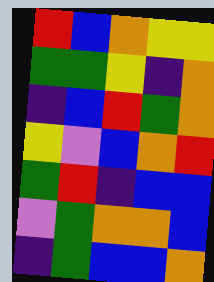[["red", "blue", "orange", "yellow", "yellow"], ["green", "green", "yellow", "indigo", "orange"], ["indigo", "blue", "red", "green", "orange"], ["yellow", "violet", "blue", "orange", "red"], ["green", "red", "indigo", "blue", "blue"], ["violet", "green", "orange", "orange", "blue"], ["indigo", "green", "blue", "blue", "orange"]]